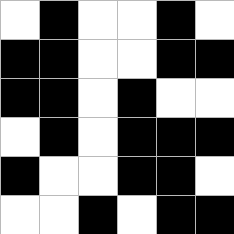[["white", "black", "white", "white", "black", "white"], ["black", "black", "white", "white", "black", "black"], ["black", "black", "white", "black", "white", "white"], ["white", "black", "white", "black", "black", "black"], ["black", "white", "white", "black", "black", "white"], ["white", "white", "black", "white", "black", "black"]]